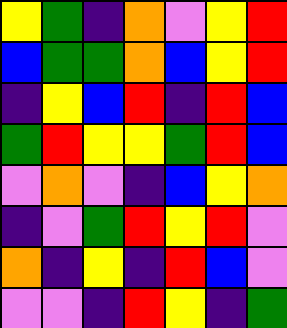[["yellow", "green", "indigo", "orange", "violet", "yellow", "red"], ["blue", "green", "green", "orange", "blue", "yellow", "red"], ["indigo", "yellow", "blue", "red", "indigo", "red", "blue"], ["green", "red", "yellow", "yellow", "green", "red", "blue"], ["violet", "orange", "violet", "indigo", "blue", "yellow", "orange"], ["indigo", "violet", "green", "red", "yellow", "red", "violet"], ["orange", "indigo", "yellow", "indigo", "red", "blue", "violet"], ["violet", "violet", "indigo", "red", "yellow", "indigo", "green"]]